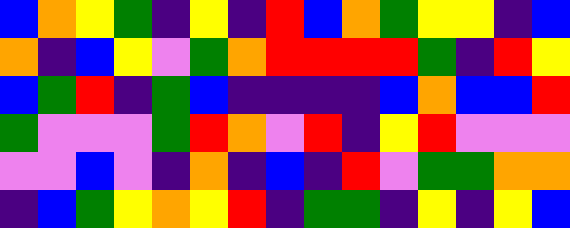[["blue", "orange", "yellow", "green", "indigo", "yellow", "indigo", "red", "blue", "orange", "green", "yellow", "yellow", "indigo", "blue"], ["orange", "indigo", "blue", "yellow", "violet", "green", "orange", "red", "red", "red", "red", "green", "indigo", "red", "yellow"], ["blue", "green", "red", "indigo", "green", "blue", "indigo", "indigo", "indigo", "indigo", "blue", "orange", "blue", "blue", "red"], ["green", "violet", "violet", "violet", "green", "red", "orange", "violet", "red", "indigo", "yellow", "red", "violet", "violet", "violet"], ["violet", "violet", "blue", "violet", "indigo", "orange", "indigo", "blue", "indigo", "red", "violet", "green", "green", "orange", "orange"], ["indigo", "blue", "green", "yellow", "orange", "yellow", "red", "indigo", "green", "green", "indigo", "yellow", "indigo", "yellow", "blue"]]